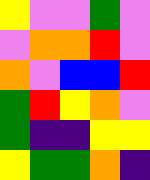[["yellow", "violet", "violet", "green", "violet"], ["violet", "orange", "orange", "red", "violet"], ["orange", "violet", "blue", "blue", "red"], ["green", "red", "yellow", "orange", "violet"], ["green", "indigo", "indigo", "yellow", "yellow"], ["yellow", "green", "green", "orange", "indigo"]]